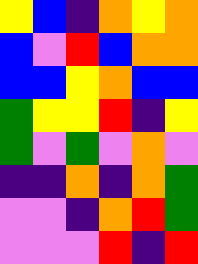[["yellow", "blue", "indigo", "orange", "yellow", "orange"], ["blue", "violet", "red", "blue", "orange", "orange"], ["blue", "blue", "yellow", "orange", "blue", "blue"], ["green", "yellow", "yellow", "red", "indigo", "yellow"], ["green", "violet", "green", "violet", "orange", "violet"], ["indigo", "indigo", "orange", "indigo", "orange", "green"], ["violet", "violet", "indigo", "orange", "red", "green"], ["violet", "violet", "violet", "red", "indigo", "red"]]